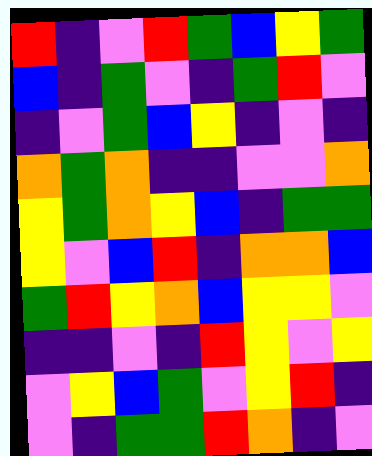[["red", "indigo", "violet", "red", "green", "blue", "yellow", "green"], ["blue", "indigo", "green", "violet", "indigo", "green", "red", "violet"], ["indigo", "violet", "green", "blue", "yellow", "indigo", "violet", "indigo"], ["orange", "green", "orange", "indigo", "indigo", "violet", "violet", "orange"], ["yellow", "green", "orange", "yellow", "blue", "indigo", "green", "green"], ["yellow", "violet", "blue", "red", "indigo", "orange", "orange", "blue"], ["green", "red", "yellow", "orange", "blue", "yellow", "yellow", "violet"], ["indigo", "indigo", "violet", "indigo", "red", "yellow", "violet", "yellow"], ["violet", "yellow", "blue", "green", "violet", "yellow", "red", "indigo"], ["violet", "indigo", "green", "green", "red", "orange", "indigo", "violet"]]